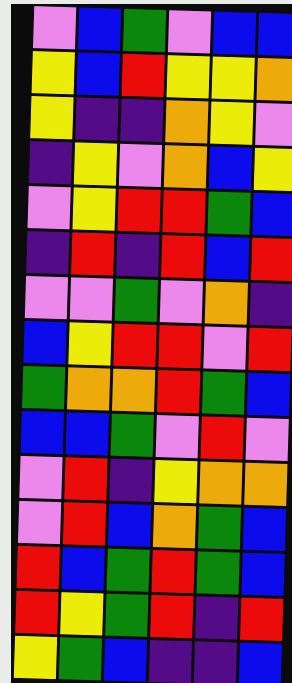[["violet", "blue", "green", "violet", "blue", "blue"], ["yellow", "blue", "red", "yellow", "yellow", "orange"], ["yellow", "indigo", "indigo", "orange", "yellow", "violet"], ["indigo", "yellow", "violet", "orange", "blue", "yellow"], ["violet", "yellow", "red", "red", "green", "blue"], ["indigo", "red", "indigo", "red", "blue", "red"], ["violet", "violet", "green", "violet", "orange", "indigo"], ["blue", "yellow", "red", "red", "violet", "red"], ["green", "orange", "orange", "red", "green", "blue"], ["blue", "blue", "green", "violet", "red", "violet"], ["violet", "red", "indigo", "yellow", "orange", "orange"], ["violet", "red", "blue", "orange", "green", "blue"], ["red", "blue", "green", "red", "green", "blue"], ["red", "yellow", "green", "red", "indigo", "red"], ["yellow", "green", "blue", "indigo", "indigo", "blue"]]